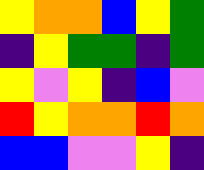[["yellow", "orange", "orange", "blue", "yellow", "green"], ["indigo", "yellow", "green", "green", "indigo", "green"], ["yellow", "violet", "yellow", "indigo", "blue", "violet"], ["red", "yellow", "orange", "orange", "red", "orange"], ["blue", "blue", "violet", "violet", "yellow", "indigo"]]